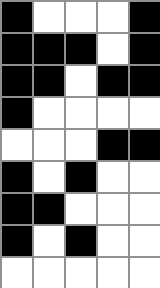[["black", "white", "white", "white", "black"], ["black", "black", "black", "white", "black"], ["black", "black", "white", "black", "black"], ["black", "white", "white", "white", "white"], ["white", "white", "white", "black", "black"], ["black", "white", "black", "white", "white"], ["black", "black", "white", "white", "white"], ["black", "white", "black", "white", "white"], ["white", "white", "white", "white", "white"]]